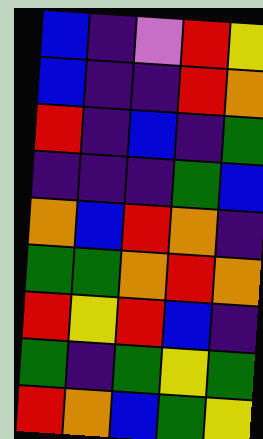[["blue", "indigo", "violet", "red", "yellow"], ["blue", "indigo", "indigo", "red", "orange"], ["red", "indigo", "blue", "indigo", "green"], ["indigo", "indigo", "indigo", "green", "blue"], ["orange", "blue", "red", "orange", "indigo"], ["green", "green", "orange", "red", "orange"], ["red", "yellow", "red", "blue", "indigo"], ["green", "indigo", "green", "yellow", "green"], ["red", "orange", "blue", "green", "yellow"]]